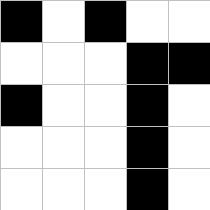[["black", "white", "black", "white", "white"], ["white", "white", "white", "black", "black"], ["black", "white", "white", "black", "white"], ["white", "white", "white", "black", "white"], ["white", "white", "white", "black", "white"]]